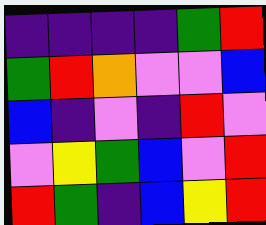[["indigo", "indigo", "indigo", "indigo", "green", "red"], ["green", "red", "orange", "violet", "violet", "blue"], ["blue", "indigo", "violet", "indigo", "red", "violet"], ["violet", "yellow", "green", "blue", "violet", "red"], ["red", "green", "indigo", "blue", "yellow", "red"]]